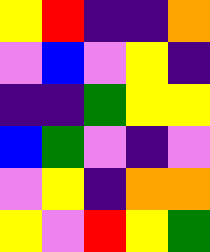[["yellow", "red", "indigo", "indigo", "orange"], ["violet", "blue", "violet", "yellow", "indigo"], ["indigo", "indigo", "green", "yellow", "yellow"], ["blue", "green", "violet", "indigo", "violet"], ["violet", "yellow", "indigo", "orange", "orange"], ["yellow", "violet", "red", "yellow", "green"]]